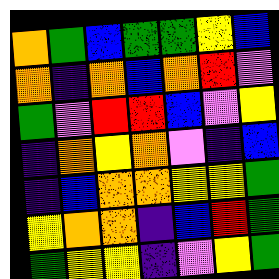[["orange", "green", "blue", "green", "green", "yellow", "blue"], ["orange", "indigo", "orange", "blue", "orange", "red", "violet"], ["green", "violet", "red", "red", "blue", "violet", "yellow"], ["indigo", "orange", "yellow", "orange", "violet", "indigo", "blue"], ["indigo", "blue", "orange", "orange", "yellow", "yellow", "green"], ["yellow", "orange", "orange", "indigo", "blue", "red", "green"], ["green", "yellow", "yellow", "indigo", "violet", "yellow", "green"]]